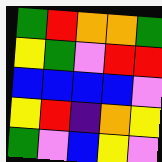[["green", "red", "orange", "orange", "green"], ["yellow", "green", "violet", "red", "red"], ["blue", "blue", "blue", "blue", "violet"], ["yellow", "red", "indigo", "orange", "yellow"], ["green", "violet", "blue", "yellow", "violet"]]